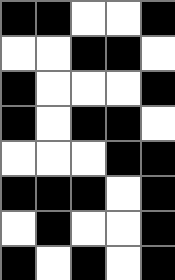[["black", "black", "white", "white", "black"], ["white", "white", "black", "black", "white"], ["black", "white", "white", "white", "black"], ["black", "white", "black", "black", "white"], ["white", "white", "white", "black", "black"], ["black", "black", "black", "white", "black"], ["white", "black", "white", "white", "black"], ["black", "white", "black", "white", "black"]]